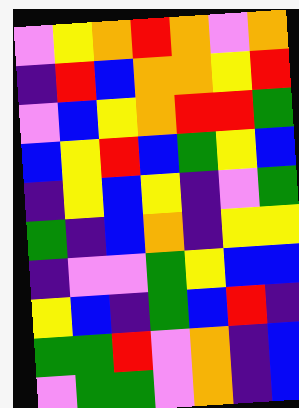[["violet", "yellow", "orange", "red", "orange", "violet", "orange"], ["indigo", "red", "blue", "orange", "orange", "yellow", "red"], ["violet", "blue", "yellow", "orange", "red", "red", "green"], ["blue", "yellow", "red", "blue", "green", "yellow", "blue"], ["indigo", "yellow", "blue", "yellow", "indigo", "violet", "green"], ["green", "indigo", "blue", "orange", "indigo", "yellow", "yellow"], ["indigo", "violet", "violet", "green", "yellow", "blue", "blue"], ["yellow", "blue", "indigo", "green", "blue", "red", "indigo"], ["green", "green", "red", "violet", "orange", "indigo", "blue"], ["violet", "green", "green", "violet", "orange", "indigo", "blue"]]